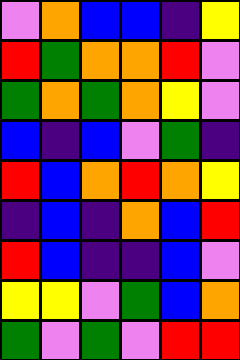[["violet", "orange", "blue", "blue", "indigo", "yellow"], ["red", "green", "orange", "orange", "red", "violet"], ["green", "orange", "green", "orange", "yellow", "violet"], ["blue", "indigo", "blue", "violet", "green", "indigo"], ["red", "blue", "orange", "red", "orange", "yellow"], ["indigo", "blue", "indigo", "orange", "blue", "red"], ["red", "blue", "indigo", "indigo", "blue", "violet"], ["yellow", "yellow", "violet", "green", "blue", "orange"], ["green", "violet", "green", "violet", "red", "red"]]